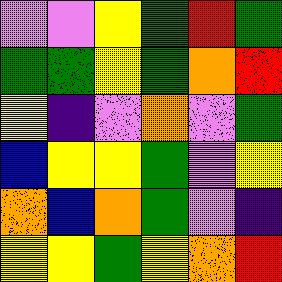[["violet", "violet", "yellow", "green", "red", "green"], ["green", "green", "yellow", "green", "orange", "red"], ["yellow", "indigo", "violet", "orange", "violet", "green"], ["blue", "yellow", "yellow", "green", "violet", "yellow"], ["orange", "blue", "orange", "green", "violet", "indigo"], ["yellow", "yellow", "green", "yellow", "orange", "red"]]